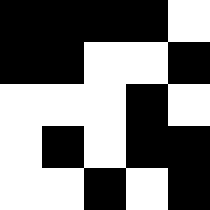[["black", "black", "black", "black", "white"], ["black", "black", "white", "white", "black"], ["white", "white", "white", "black", "white"], ["white", "black", "white", "black", "black"], ["white", "white", "black", "white", "black"]]